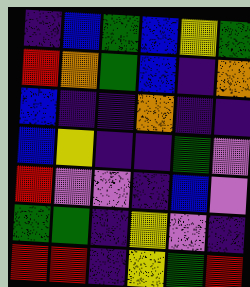[["indigo", "blue", "green", "blue", "yellow", "green"], ["red", "orange", "green", "blue", "indigo", "orange"], ["blue", "indigo", "indigo", "orange", "indigo", "indigo"], ["blue", "yellow", "indigo", "indigo", "green", "violet"], ["red", "violet", "violet", "indigo", "blue", "violet"], ["green", "green", "indigo", "yellow", "violet", "indigo"], ["red", "red", "indigo", "yellow", "green", "red"]]